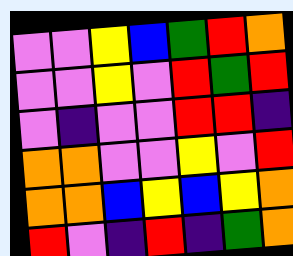[["violet", "violet", "yellow", "blue", "green", "red", "orange"], ["violet", "violet", "yellow", "violet", "red", "green", "red"], ["violet", "indigo", "violet", "violet", "red", "red", "indigo"], ["orange", "orange", "violet", "violet", "yellow", "violet", "red"], ["orange", "orange", "blue", "yellow", "blue", "yellow", "orange"], ["red", "violet", "indigo", "red", "indigo", "green", "orange"]]